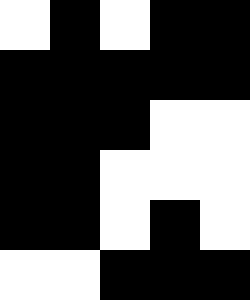[["white", "black", "white", "black", "black"], ["black", "black", "black", "black", "black"], ["black", "black", "black", "white", "white"], ["black", "black", "white", "white", "white"], ["black", "black", "white", "black", "white"], ["white", "white", "black", "black", "black"]]